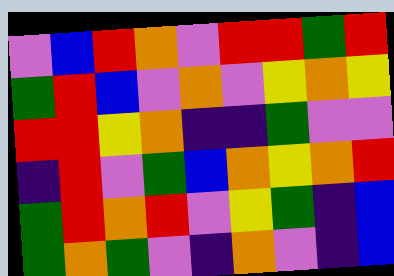[["violet", "blue", "red", "orange", "violet", "red", "red", "green", "red"], ["green", "red", "blue", "violet", "orange", "violet", "yellow", "orange", "yellow"], ["red", "red", "yellow", "orange", "indigo", "indigo", "green", "violet", "violet"], ["indigo", "red", "violet", "green", "blue", "orange", "yellow", "orange", "red"], ["green", "red", "orange", "red", "violet", "yellow", "green", "indigo", "blue"], ["green", "orange", "green", "violet", "indigo", "orange", "violet", "indigo", "blue"]]